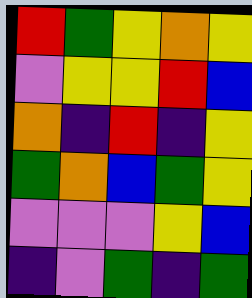[["red", "green", "yellow", "orange", "yellow"], ["violet", "yellow", "yellow", "red", "blue"], ["orange", "indigo", "red", "indigo", "yellow"], ["green", "orange", "blue", "green", "yellow"], ["violet", "violet", "violet", "yellow", "blue"], ["indigo", "violet", "green", "indigo", "green"]]